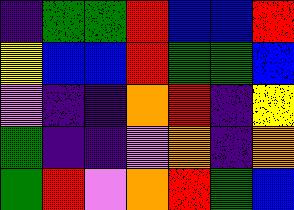[["indigo", "green", "green", "red", "blue", "blue", "red"], ["yellow", "blue", "blue", "red", "green", "green", "blue"], ["violet", "indigo", "indigo", "orange", "red", "indigo", "yellow"], ["green", "indigo", "indigo", "violet", "orange", "indigo", "orange"], ["green", "red", "violet", "orange", "red", "green", "blue"]]